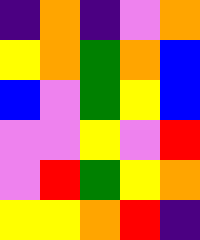[["indigo", "orange", "indigo", "violet", "orange"], ["yellow", "orange", "green", "orange", "blue"], ["blue", "violet", "green", "yellow", "blue"], ["violet", "violet", "yellow", "violet", "red"], ["violet", "red", "green", "yellow", "orange"], ["yellow", "yellow", "orange", "red", "indigo"]]